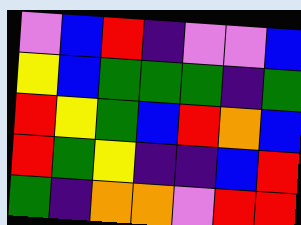[["violet", "blue", "red", "indigo", "violet", "violet", "blue"], ["yellow", "blue", "green", "green", "green", "indigo", "green"], ["red", "yellow", "green", "blue", "red", "orange", "blue"], ["red", "green", "yellow", "indigo", "indigo", "blue", "red"], ["green", "indigo", "orange", "orange", "violet", "red", "red"]]